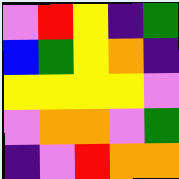[["violet", "red", "yellow", "indigo", "green"], ["blue", "green", "yellow", "orange", "indigo"], ["yellow", "yellow", "yellow", "yellow", "violet"], ["violet", "orange", "orange", "violet", "green"], ["indigo", "violet", "red", "orange", "orange"]]